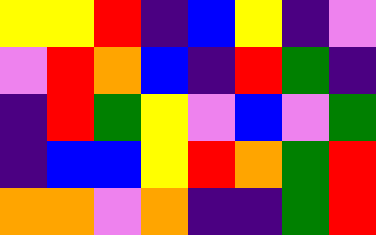[["yellow", "yellow", "red", "indigo", "blue", "yellow", "indigo", "violet"], ["violet", "red", "orange", "blue", "indigo", "red", "green", "indigo"], ["indigo", "red", "green", "yellow", "violet", "blue", "violet", "green"], ["indigo", "blue", "blue", "yellow", "red", "orange", "green", "red"], ["orange", "orange", "violet", "orange", "indigo", "indigo", "green", "red"]]